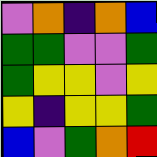[["violet", "orange", "indigo", "orange", "blue"], ["green", "green", "violet", "violet", "green"], ["green", "yellow", "yellow", "violet", "yellow"], ["yellow", "indigo", "yellow", "yellow", "green"], ["blue", "violet", "green", "orange", "red"]]